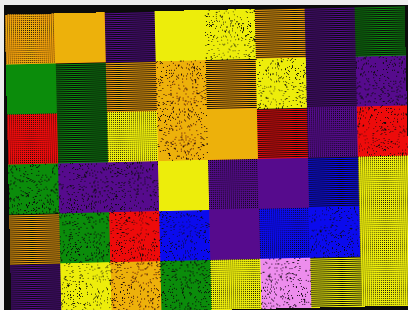[["orange", "orange", "indigo", "yellow", "yellow", "orange", "indigo", "green"], ["green", "green", "orange", "orange", "orange", "yellow", "indigo", "indigo"], ["red", "green", "yellow", "orange", "orange", "red", "indigo", "red"], ["green", "indigo", "indigo", "yellow", "indigo", "indigo", "blue", "yellow"], ["orange", "green", "red", "blue", "indigo", "blue", "blue", "yellow"], ["indigo", "yellow", "orange", "green", "yellow", "violet", "yellow", "yellow"]]